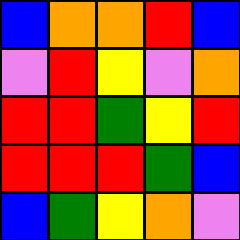[["blue", "orange", "orange", "red", "blue"], ["violet", "red", "yellow", "violet", "orange"], ["red", "red", "green", "yellow", "red"], ["red", "red", "red", "green", "blue"], ["blue", "green", "yellow", "orange", "violet"]]